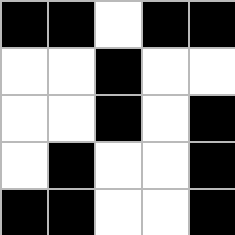[["black", "black", "white", "black", "black"], ["white", "white", "black", "white", "white"], ["white", "white", "black", "white", "black"], ["white", "black", "white", "white", "black"], ["black", "black", "white", "white", "black"]]